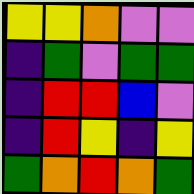[["yellow", "yellow", "orange", "violet", "violet"], ["indigo", "green", "violet", "green", "green"], ["indigo", "red", "red", "blue", "violet"], ["indigo", "red", "yellow", "indigo", "yellow"], ["green", "orange", "red", "orange", "green"]]